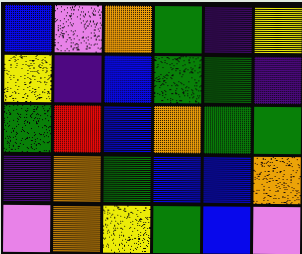[["blue", "violet", "orange", "green", "indigo", "yellow"], ["yellow", "indigo", "blue", "green", "green", "indigo"], ["green", "red", "blue", "orange", "green", "green"], ["indigo", "orange", "green", "blue", "blue", "orange"], ["violet", "orange", "yellow", "green", "blue", "violet"]]